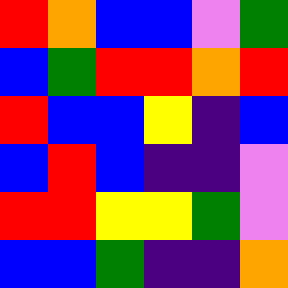[["red", "orange", "blue", "blue", "violet", "green"], ["blue", "green", "red", "red", "orange", "red"], ["red", "blue", "blue", "yellow", "indigo", "blue"], ["blue", "red", "blue", "indigo", "indigo", "violet"], ["red", "red", "yellow", "yellow", "green", "violet"], ["blue", "blue", "green", "indigo", "indigo", "orange"]]